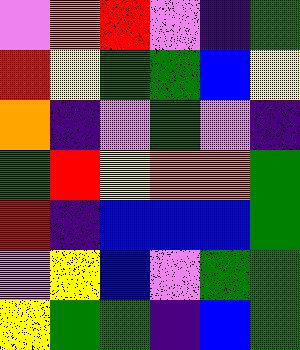[["violet", "orange", "red", "violet", "indigo", "green"], ["red", "yellow", "green", "green", "blue", "yellow"], ["orange", "indigo", "violet", "green", "violet", "indigo"], ["green", "red", "yellow", "orange", "orange", "green"], ["red", "indigo", "blue", "blue", "blue", "green"], ["violet", "yellow", "blue", "violet", "green", "green"], ["yellow", "green", "green", "indigo", "blue", "green"]]